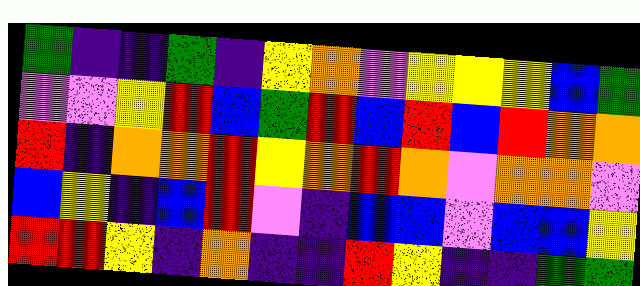[["green", "indigo", "indigo", "green", "indigo", "yellow", "orange", "violet", "yellow", "yellow", "yellow", "blue", "green"], ["violet", "violet", "yellow", "red", "blue", "green", "red", "blue", "red", "blue", "red", "orange", "orange"], ["red", "indigo", "orange", "orange", "red", "yellow", "orange", "red", "orange", "violet", "orange", "orange", "violet"], ["blue", "yellow", "indigo", "blue", "red", "violet", "indigo", "blue", "blue", "violet", "blue", "blue", "yellow"], ["red", "red", "yellow", "indigo", "orange", "indigo", "indigo", "red", "yellow", "indigo", "indigo", "green", "green"]]